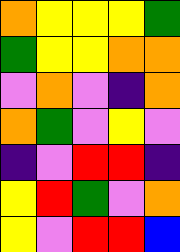[["orange", "yellow", "yellow", "yellow", "green"], ["green", "yellow", "yellow", "orange", "orange"], ["violet", "orange", "violet", "indigo", "orange"], ["orange", "green", "violet", "yellow", "violet"], ["indigo", "violet", "red", "red", "indigo"], ["yellow", "red", "green", "violet", "orange"], ["yellow", "violet", "red", "red", "blue"]]